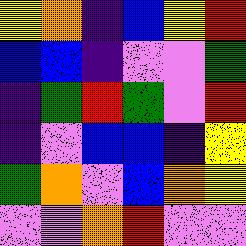[["yellow", "orange", "indigo", "blue", "yellow", "red"], ["blue", "blue", "indigo", "violet", "violet", "green"], ["indigo", "green", "red", "green", "violet", "red"], ["indigo", "violet", "blue", "blue", "indigo", "yellow"], ["green", "orange", "violet", "blue", "orange", "yellow"], ["violet", "violet", "orange", "red", "violet", "violet"]]